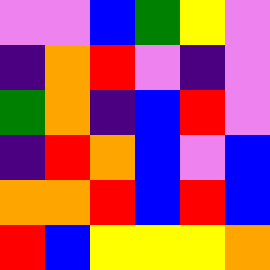[["violet", "violet", "blue", "green", "yellow", "violet"], ["indigo", "orange", "red", "violet", "indigo", "violet"], ["green", "orange", "indigo", "blue", "red", "violet"], ["indigo", "red", "orange", "blue", "violet", "blue"], ["orange", "orange", "red", "blue", "red", "blue"], ["red", "blue", "yellow", "yellow", "yellow", "orange"]]